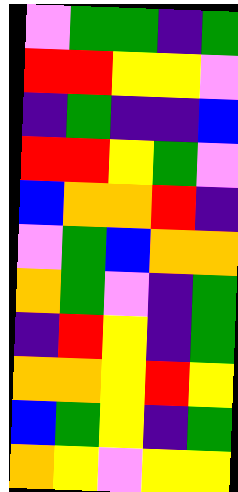[["violet", "green", "green", "indigo", "green"], ["red", "red", "yellow", "yellow", "violet"], ["indigo", "green", "indigo", "indigo", "blue"], ["red", "red", "yellow", "green", "violet"], ["blue", "orange", "orange", "red", "indigo"], ["violet", "green", "blue", "orange", "orange"], ["orange", "green", "violet", "indigo", "green"], ["indigo", "red", "yellow", "indigo", "green"], ["orange", "orange", "yellow", "red", "yellow"], ["blue", "green", "yellow", "indigo", "green"], ["orange", "yellow", "violet", "yellow", "yellow"]]